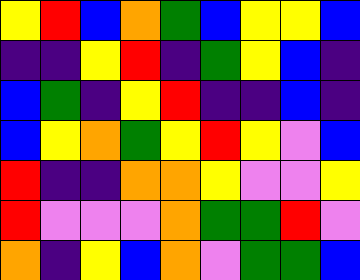[["yellow", "red", "blue", "orange", "green", "blue", "yellow", "yellow", "blue"], ["indigo", "indigo", "yellow", "red", "indigo", "green", "yellow", "blue", "indigo"], ["blue", "green", "indigo", "yellow", "red", "indigo", "indigo", "blue", "indigo"], ["blue", "yellow", "orange", "green", "yellow", "red", "yellow", "violet", "blue"], ["red", "indigo", "indigo", "orange", "orange", "yellow", "violet", "violet", "yellow"], ["red", "violet", "violet", "violet", "orange", "green", "green", "red", "violet"], ["orange", "indigo", "yellow", "blue", "orange", "violet", "green", "green", "blue"]]